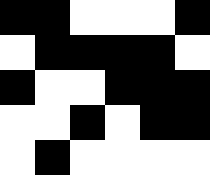[["black", "black", "white", "white", "white", "black"], ["white", "black", "black", "black", "black", "white"], ["black", "white", "white", "black", "black", "black"], ["white", "white", "black", "white", "black", "black"], ["white", "black", "white", "white", "white", "white"]]